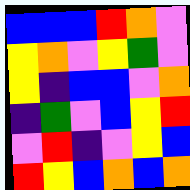[["blue", "blue", "blue", "red", "orange", "violet"], ["yellow", "orange", "violet", "yellow", "green", "violet"], ["yellow", "indigo", "blue", "blue", "violet", "orange"], ["indigo", "green", "violet", "blue", "yellow", "red"], ["violet", "red", "indigo", "violet", "yellow", "blue"], ["red", "yellow", "blue", "orange", "blue", "orange"]]